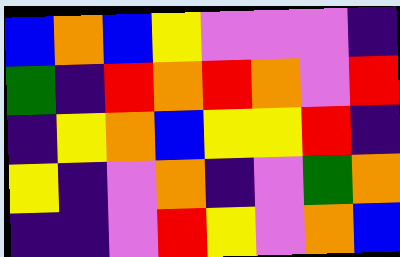[["blue", "orange", "blue", "yellow", "violet", "violet", "violet", "indigo"], ["green", "indigo", "red", "orange", "red", "orange", "violet", "red"], ["indigo", "yellow", "orange", "blue", "yellow", "yellow", "red", "indigo"], ["yellow", "indigo", "violet", "orange", "indigo", "violet", "green", "orange"], ["indigo", "indigo", "violet", "red", "yellow", "violet", "orange", "blue"]]